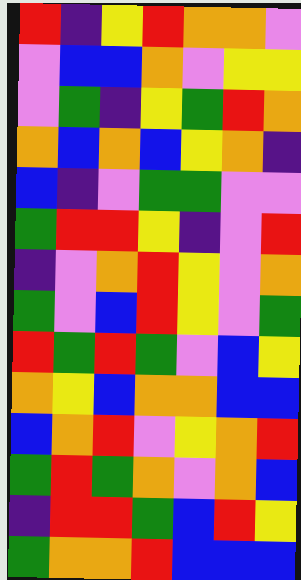[["red", "indigo", "yellow", "red", "orange", "orange", "violet"], ["violet", "blue", "blue", "orange", "violet", "yellow", "yellow"], ["violet", "green", "indigo", "yellow", "green", "red", "orange"], ["orange", "blue", "orange", "blue", "yellow", "orange", "indigo"], ["blue", "indigo", "violet", "green", "green", "violet", "violet"], ["green", "red", "red", "yellow", "indigo", "violet", "red"], ["indigo", "violet", "orange", "red", "yellow", "violet", "orange"], ["green", "violet", "blue", "red", "yellow", "violet", "green"], ["red", "green", "red", "green", "violet", "blue", "yellow"], ["orange", "yellow", "blue", "orange", "orange", "blue", "blue"], ["blue", "orange", "red", "violet", "yellow", "orange", "red"], ["green", "red", "green", "orange", "violet", "orange", "blue"], ["indigo", "red", "red", "green", "blue", "red", "yellow"], ["green", "orange", "orange", "red", "blue", "blue", "blue"]]